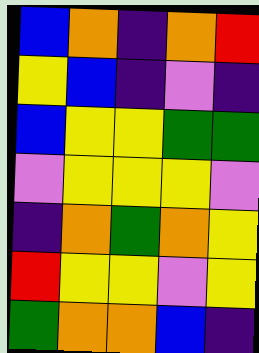[["blue", "orange", "indigo", "orange", "red"], ["yellow", "blue", "indigo", "violet", "indigo"], ["blue", "yellow", "yellow", "green", "green"], ["violet", "yellow", "yellow", "yellow", "violet"], ["indigo", "orange", "green", "orange", "yellow"], ["red", "yellow", "yellow", "violet", "yellow"], ["green", "orange", "orange", "blue", "indigo"]]